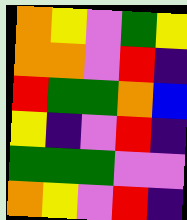[["orange", "yellow", "violet", "green", "yellow"], ["orange", "orange", "violet", "red", "indigo"], ["red", "green", "green", "orange", "blue"], ["yellow", "indigo", "violet", "red", "indigo"], ["green", "green", "green", "violet", "violet"], ["orange", "yellow", "violet", "red", "indigo"]]